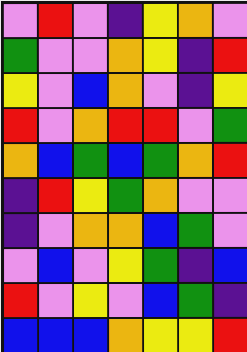[["violet", "red", "violet", "indigo", "yellow", "orange", "violet"], ["green", "violet", "violet", "orange", "yellow", "indigo", "red"], ["yellow", "violet", "blue", "orange", "violet", "indigo", "yellow"], ["red", "violet", "orange", "red", "red", "violet", "green"], ["orange", "blue", "green", "blue", "green", "orange", "red"], ["indigo", "red", "yellow", "green", "orange", "violet", "violet"], ["indigo", "violet", "orange", "orange", "blue", "green", "violet"], ["violet", "blue", "violet", "yellow", "green", "indigo", "blue"], ["red", "violet", "yellow", "violet", "blue", "green", "indigo"], ["blue", "blue", "blue", "orange", "yellow", "yellow", "red"]]